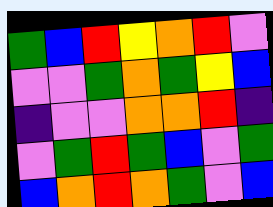[["green", "blue", "red", "yellow", "orange", "red", "violet"], ["violet", "violet", "green", "orange", "green", "yellow", "blue"], ["indigo", "violet", "violet", "orange", "orange", "red", "indigo"], ["violet", "green", "red", "green", "blue", "violet", "green"], ["blue", "orange", "red", "orange", "green", "violet", "blue"]]